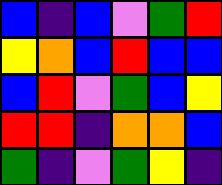[["blue", "indigo", "blue", "violet", "green", "red"], ["yellow", "orange", "blue", "red", "blue", "blue"], ["blue", "red", "violet", "green", "blue", "yellow"], ["red", "red", "indigo", "orange", "orange", "blue"], ["green", "indigo", "violet", "green", "yellow", "indigo"]]